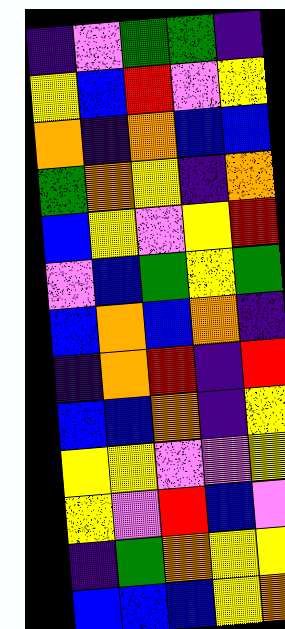[["indigo", "violet", "green", "green", "indigo"], ["yellow", "blue", "red", "violet", "yellow"], ["orange", "indigo", "orange", "blue", "blue"], ["green", "orange", "yellow", "indigo", "orange"], ["blue", "yellow", "violet", "yellow", "red"], ["violet", "blue", "green", "yellow", "green"], ["blue", "orange", "blue", "orange", "indigo"], ["indigo", "orange", "red", "indigo", "red"], ["blue", "blue", "orange", "indigo", "yellow"], ["yellow", "yellow", "violet", "violet", "yellow"], ["yellow", "violet", "red", "blue", "violet"], ["indigo", "green", "orange", "yellow", "yellow"], ["blue", "blue", "blue", "yellow", "orange"]]